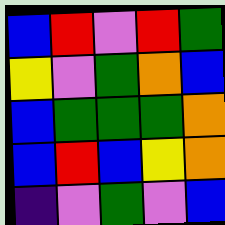[["blue", "red", "violet", "red", "green"], ["yellow", "violet", "green", "orange", "blue"], ["blue", "green", "green", "green", "orange"], ["blue", "red", "blue", "yellow", "orange"], ["indigo", "violet", "green", "violet", "blue"]]